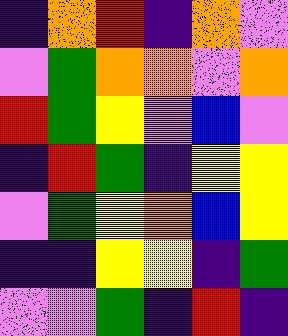[["indigo", "orange", "red", "indigo", "orange", "violet"], ["violet", "green", "orange", "orange", "violet", "orange"], ["red", "green", "yellow", "violet", "blue", "violet"], ["indigo", "red", "green", "indigo", "yellow", "yellow"], ["violet", "green", "yellow", "orange", "blue", "yellow"], ["indigo", "indigo", "yellow", "yellow", "indigo", "green"], ["violet", "violet", "green", "indigo", "red", "indigo"]]